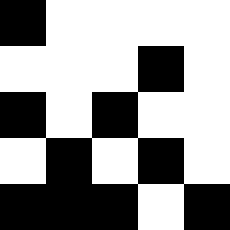[["black", "white", "white", "white", "white"], ["white", "white", "white", "black", "white"], ["black", "white", "black", "white", "white"], ["white", "black", "white", "black", "white"], ["black", "black", "black", "white", "black"]]